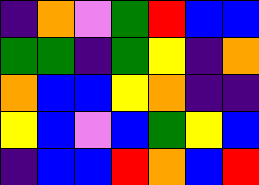[["indigo", "orange", "violet", "green", "red", "blue", "blue"], ["green", "green", "indigo", "green", "yellow", "indigo", "orange"], ["orange", "blue", "blue", "yellow", "orange", "indigo", "indigo"], ["yellow", "blue", "violet", "blue", "green", "yellow", "blue"], ["indigo", "blue", "blue", "red", "orange", "blue", "red"]]